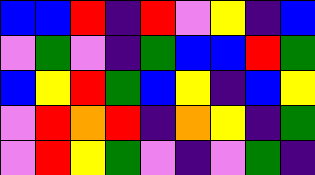[["blue", "blue", "red", "indigo", "red", "violet", "yellow", "indigo", "blue"], ["violet", "green", "violet", "indigo", "green", "blue", "blue", "red", "green"], ["blue", "yellow", "red", "green", "blue", "yellow", "indigo", "blue", "yellow"], ["violet", "red", "orange", "red", "indigo", "orange", "yellow", "indigo", "green"], ["violet", "red", "yellow", "green", "violet", "indigo", "violet", "green", "indigo"]]